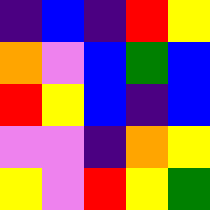[["indigo", "blue", "indigo", "red", "yellow"], ["orange", "violet", "blue", "green", "blue"], ["red", "yellow", "blue", "indigo", "blue"], ["violet", "violet", "indigo", "orange", "yellow"], ["yellow", "violet", "red", "yellow", "green"]]